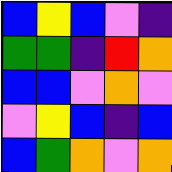[["blue", "yellow", "blue", "violet", "indigo"], ["green", "green", "indigo", "red", "orange"], ["blue", "blue", "violet", "orange", "violet"], ["violet", "yellow", "blue", "indigo", "blue"], ["blue", "green", "orange", "violet", "orange"]]